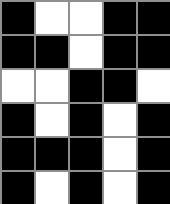[["black", "white", "white", "black", "black"], ["black", "black", "white", "black", "black"], ["white", "white", "black", "black", "white"], ["black", "white", "black", "white", "black"], ["black", "black", "black", "white", "black"], ["black", "white", "black", "white", "black"]]